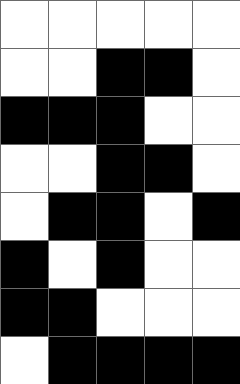[["white", "white", "white", "white", "white"], ["white", "white", "black", "black", "white"], ["black", "black", "black", "white", "white"], ["white", "white", "black", "black", "white"], ["white", "black", "black", "white", "black"], ["black", "white", "black", "white", "white"], ["black", "black", "white", "white", "white"], ["white", "black", "black", "black", "black"]]